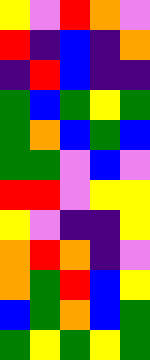[["yellow", "violet", "red", "orange", "violet"], ["red", "indigo", "blue", "indigo", "orange"], ["indigo", "red", "blue", "indigo", "indigo"], ["green", "blue", "green", "yellow", "green"], ["green", "orange", "blue", "green", "blue"], ["green", "green", "violet", "blue", "violet"], ["red", "red", "violet", "yellow", "yellow"], ["yellow", "violet", "indigo", "indigo", "yellow"], ["orange", "red", "orange", "indigo", "violet"], ["orange", "green", "red", "blue", "yellow"], ["blue", "green", "orange", "blue", "green"], ["green", "yellow", "green", "yellow", "green"]]